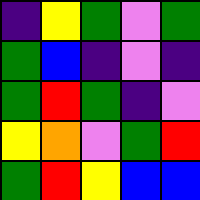[["indigo", "yellow", "green", "violet", "green"], ["green", "blue", "indigo", "violet", "indigo"], ["green", "red", "green", "indigo", "violet"], ["yellow", "orange", "violet", "green", "red"], ["green", "red", "yellow", "blue", "blue"]]